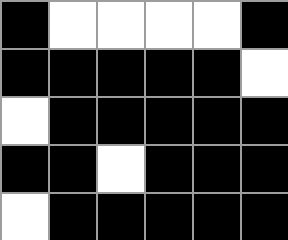[["black", "white", "white", "white", "white", "black"], ["black", "black", "black", "black", "black", "white"], ["white", "black", "black", "black", "black", "black"], ["black", "black", "white", "black", "black", "black"], ["white", "black", "black", "black", "black", "black"]]